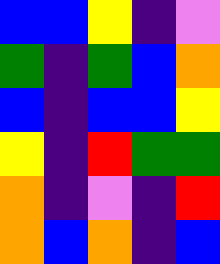[["blue", "blue", "yellow", "indigo", "violet"], ["green", "indigo", "green", "blue", "orange"], ["blue", "indigo", "blue", "blue", "yellow"], ["yellow", "indigo", "red", "green", "green"], ["orange", "indigo", "violet", "indigo", "red"], ["orange", "blue", "orange", "indigo", "blue"]]